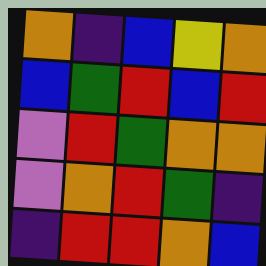[["orange", "indigo", "blue", "yellow", "orange"], ["blue", "green", "red", "blue", "red"], ["violet", "red", "green", "orange", "orange"], ["violet", "orange", "red", "green", "indigo"], ["indigo", "red", "red", "orange", "blue"]]